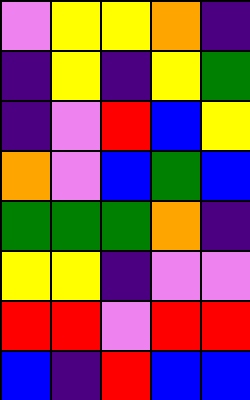[["violet", "yellow", "yellow", "orange", "indigo"], ["indigo", "yellow", "indigo", "yellow", "green"], ["indigo", "violet", "red", "blue", "yellow"], ["orange", "violet", "blue", "green", "blue"], ["green", "green", "green", "orange", "indigo"], ["yellow", "yellow", "indigo", "violet", "violet"], ["red", "red", "violet", "red", "red"], ["blue", "indigo", "red", "blue", "blue"]]